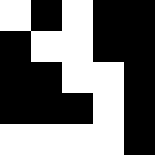[["white", "black", "white", "black", "black"], ["black", "white", "white", "black", "black"], ["black", "black", "white", "white", "black"], ["black", "black", "black", "white", "black"], ["white", "white", "white", "white", "black"]]